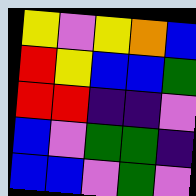[["yellow", "violet", "yellow", "orange", "blue"], ["red", "yellow", "blue", "blue", "green"], ["red", "red", "indigo", "indigo", "violet"], ["blue", "violet", "green", "green", "indigo"], ["blue", "blue", "violet", "green", "violet"]]